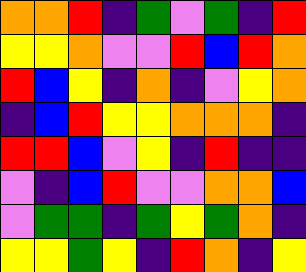[["orange", "orange", "red", "indigo", "green", "violet", "green", "indigo", "red"], ["yellow", "yellow", "orange", "violet", "violet", "red", "blue", "red", "orange"], ["red", "blue", "yellow", "indigo", "orange", "indigo", "violet", "yellow", "orange"], ["indigo", "blue", "red", "yellow", "yellow", "orange", "orange", "orange", "indigo"], ["red", "red", "blue", "violet", "yellow", "indigo", "red", "indigo", "indigo"], ["violet", "indigo", "blue", "red", "violet", "violet", "orange", "orange", "blue"], ["violet", "green", "green", "indigo", "green", "yellow", "green", "orange", "indigo"], ["yellow", "yellow", "green", "yellow", "indigo", "red", "orange", "indigo", "yellow"]]